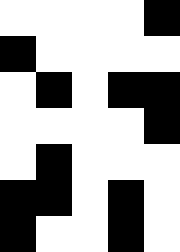[["white", "white", "white", "white", "black"], ["black", "white", "white", "white", "white"], ["white", "black", "white", "black", "black"], ["white", "white", "white", "white", "black"], ["white", "black", "white", "white", "white"], ["black", "black", "white", "black", "white"], ["black", "white", "white", "black", "white"]]